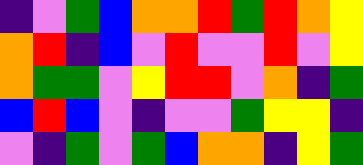[["indigo", "violet", "green", "blue", "orange", "orange", "red", "green", "red", "orange", "yellow"], ["orange", "red", "indigo", "blue", "violet", "red", "violet", "violet", "red", "violet", "yellow"], ["orange", "green", "green", "violet", "yellow", "red", "red", "violet", "orange", "indigo", "green"], ["blue", "red", "blue", "violet", "indigo", "violet", "violet", "green", "yellow", "yellow", "indigo"], ["violet", "indigo", "green", "violet", "green", "blue", "orange", "orange", "indigo", "yellow", "green"]]